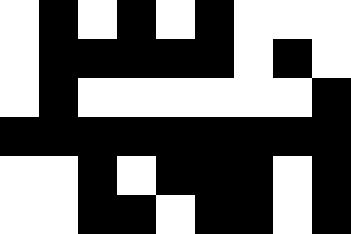[["white", "black", "white", "black", "white", "black", "white", "white", "white"], ["white", "black", "black", "black", "black", "black", "white", "black", "white"], ["white", "black", "white", "white", "white", "white", "white", "white", "black"], ["black", "black", "black", "black", "black", "black", "black", "black", "black"], ["white", "white", "black", "white", "black", "black", "black", "white", "black"], ["white", "white", "black", "black", "white", "black", "black", "white", "black"]]